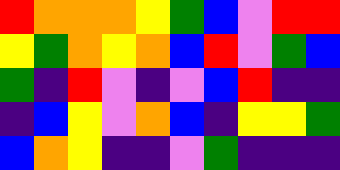[["red", "orange", "orange", "orange", "yellow", "green", "blue", "violet", "red", "red"], ["yellow", "green", "orange", "yellow", "orange", "blue", "red", "violet", "green", "blue"], ["green", "indigo", "red", "violet", "indigo", "violet", "blue", "red", "indigo", "indigo"], ["indigo", "blue", "yellow", "violet", "orange", "blue", "indigo", "yellow", "yellow", "green"], ["blue", "orange", "yellow", "indigo", "indigo", "violet", "green", "indigo", "indigo", "indigo"]]